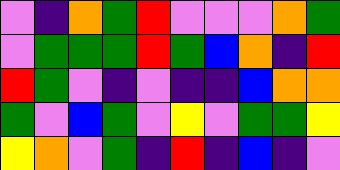[["violet", "indigo", "orange", "green", "red", "violet", "violet", "violet", "orange", "green"], ["violet", "green", "green", "green", "red", "green", "blue", "orange", "indigo", "red"], ["red", "green", "violet", "indigo", "violet", "indigo", "indigo", "blue", "orange", "orange"], ["green", "violet", "blue", "green", "violet", "yellow", "violet", "green", "green", "yellow"], ["yellow", "orange", "violet", "green", "indigo", "red", "indigo", "blue", "indigo", "violet"]]